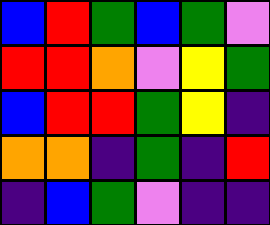[["blue", "red", "green", "blue", "green", "violet"], ["red", "red", "orange", "violet", "yellow", "green"], ["blue", "red", "red", "green", "yellow", "indigo"], ["orange", "orange", "indigo", "green", "indigo", "red"], ["indigo", "blue", "green", "violet", "indigo", "indigo"]]